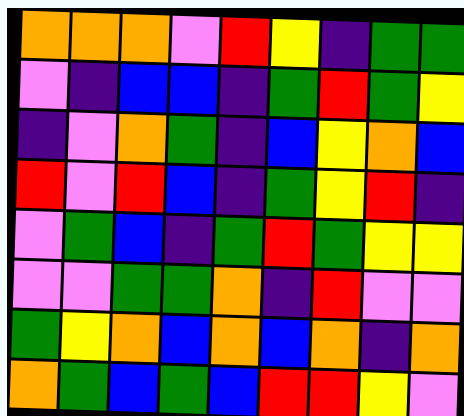[["orange", "orange", "orange", "violet", "red", "yellow", "indigo", "green", "green"], ["violet", "indigo", "blue", "blue", "indigo", "green", "red", "green", "yellow"], ["indigo", "violet", "orange", "green", "indigo", "blue", "yellow", "orange", "blue"], ["red", "violet", "red", "blue", "indigo", "green", "yellow", "red", "indigo"], ["violet", "green", "blue", "indigo", "green", "red", "green", "yellow", "yellow"], ["violet", "violet", "green", "green", "orange", "indigo", "red", "violet", "violet"], ["green", "yellow", "orange", "blue", "orange", "blue", "orange", "indigo", "orange"], ["orange", "green", "blue", "green", "blue", "red", "red", "yellow", "violet"]]